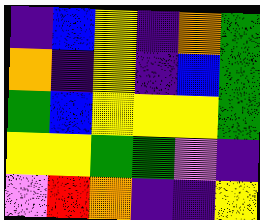[["indigo", "blue", "yellow", "indigo", "orange", "green"], ["orange", "indigo", "yellow", "indigo", "blue", "green"], ["green", "blue", "yellow", "yellow", "yellow", "green"], ["yellow", "yellow", "green", "green", "violet", "indigo"], ["violet", "red", "orange", "indigo", "indigo", "yellow"]]